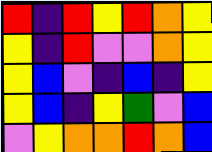[["red", "indigo", "red", "yellow", "red", "orange", "yellow"], ["yellow", "indigo", "red", "violet", "violet", "orange", "yellow"], ["yellow", "blue", "violet", "indigo", "blue", "indigo", "yellow"], ["yellow", "blue", "indigo", "yellow", "green", "violet", "blue"], ["violet", "yellow", "orange", "orange", "red", "orange", "blue"]]